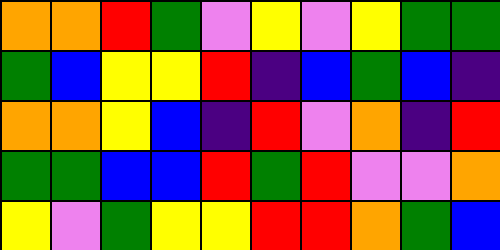[["orange", "orange", "red", "green", "violet", "yellow", "violet", "yellow", "green", "green"], ["green", "blue", "yellow", "yellow", "red", "indigo", "blue", "green", "blue", "indigo"], ["orange", "orange", "yellow", "blue", "indigo", "red", "violet", "orange", "indigo", "red"], ["green", "green", "blue", "blue", "red", "green", "red", "violet", "violet", "orange"], ["yellow", "violet", "green", "yellow", "yellow", "red", "red", "orange", "green", "blue"]]